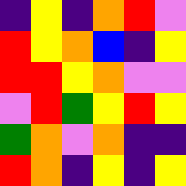[["indigo", "yellow", "indigo", "orange", "red", "violet"], ["red", "yellow", "orange", "blue", "indigo", "yellow"], ["red", "red", "yellow", "orange", "violet", "violet"], ["violet", "red", "green", "yellow", "red", "yellow"], ["green", "orange", "violet", "orange", "indigo", "indigo"], ["red", "orange", "indigo", "yellow", "indigo", "yellow"]]